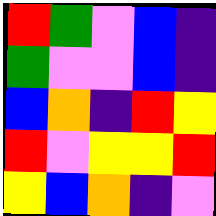[["red", "green", "violet", "blue", "indigo"], ["green", "violet", "violet", "blue", "indigo"], ["blue", "orange", "indigo", "red", "yellow"], ["red", "violet", "yellow", "yellow", "red"], ["yellow", "blue", "orange", "indigo", "violet"]]